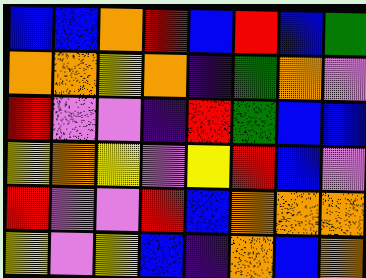[["blue", "blue", "orange", "red", "blue", "red", "blue", "green"], ["orange", "orange", "yellow", "orange", "indigo", "green", "orange", "violet"], ["red", "violet", "violet", "indigo", "red", "green", "blue", "blue"], ["yellow", "orange", "yellow", "violet", "yellow", "red", "blue", "violet"], ["red", "violet", "violet", "red", "blue", "orange", "orange", "orange"], ["yellow", "violet", "yellow", "blue", "indigo", "orange", "blue", "orange"]]